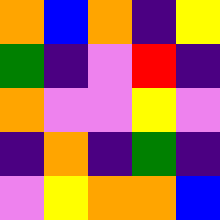[["orange", "blue", "orange", "indigo", "yellow"], ["green", "indigo", "violet", "red", "indigo"], ["orange", "violet", "violet", "yellow", "violet"], ["indigo", "orange", "indigo", "green", "indigo"], ["violet", "yellow", "orange", "orange", "blue"]]